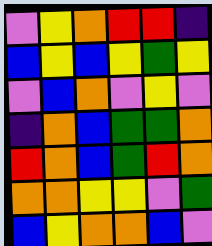[["violet", "yellow", "orange", "red", "red", "indigo"], ["blue", "yellow", "blue", "yellow", "green", "yellow"], ["violet", "blue", "orange", "violet", "yellow", "violet"], ["indigo", "orange", "blue", "green", "green", "orange"], ["red", "orange", "blue", "green", "red", "orange"], ["orange", "orange", "yellow", "yellow", "violet", "green"], ["blue", "yellow", "orange", "orange", "blue", "violet"]]